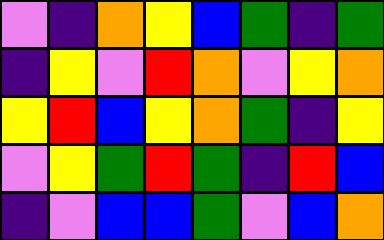[["violet", "indigo", "orange", "yellow", "blue", "green", "indigo", "green"], ["indigo", "yellow", "violet", "red", "orange", "violet", "yellow", "orange"], ["yellow", "red", "blue", "yellow", "orange", "green", "indigo", "yellow"], ["violet", "yellow", "green", "red", "green", "indigo", "red", "blue"], ["indigo", "violet", "blue", "blue", "green", "violet", "blue", "orange"]]